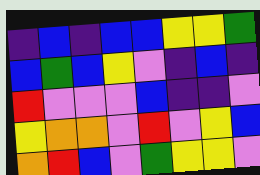[["indigo", "blue", "indigo", "blue", "blue", "yellow", "yellow", "green"], ["blue", "green", "blue", "yellow", "violet", "indigo", "blue", "indigo"], ["red", "violet", "violet", "violet", "blue", "indigo", "indigo", "violet"], ["yellow", "orange", "orange", "violet", "red", "violet", "yellow", "blue"], ["orange", "red", "blue", "violet", "green", "yellow", "yellow", "violet"]]